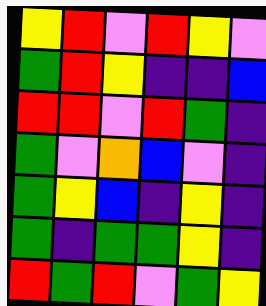[["yellow", "red", "violet", "red", "yellow", "violet"], ["green", "red", "yellow", "indigo", "indigo", "blue"], ["red", "red", "violet", "red", "green", "indigo"], ["green", "violet", "orange", "blue", "violet", "indigo"], ["green", "yellow", "blue", "indigo", "yellow", "indigo"], ["green", "indigo", "green", "green", "yellow", "indigo"], ["red", "green", "red", "violet", "green", "yellow"]]